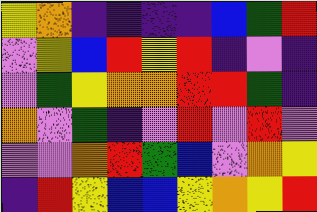[["yellow", "orange", "indigo", "indigo", "indigo", "indigo", "blue", "green", "red"], ["violet", "yellow", "blue", "red", "yellow", "red", "indigo", "violet", "indigo"], ["violet", "green", "yellow", "orange", "orange", "red", "red", "green", "indigo"], ["orange", "violet", "green", "indigo", "violet", "red", "violet", "red", "violet"], ["violet", "violet", "orange", "red", "green", "blue", "violet", "orange", "yellow"], ["indigo", "red", "yellow", "blue", "blue", "yellow", "orange", "yellow", "red"]]